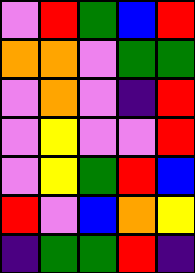[["violet", "red", "green", "blue", "red"], ["orange", "orange", "violet", "green", "green"], ["violet", "orange", "violet", "indigo", "red"], ["violet", "yellow", "violet", "violet", "red"], ["violet", "yellow", "green", "red", "blue"], ["red", "violet", "blue", "orange", "yellow"], ["indigo", "green", "green", "red", "indigo"]]